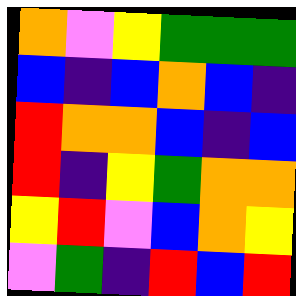[["orange", "violet", "yellow", "green", "green", "green"], ["blue", "indigo", "blue", "orange", "blue", "indigo"], ["red", "orange", "orange", "blue", "indigo", "blue"], ["red", "indigo", "yellow", "green", "orange", "orange"], ["yellow", "red", "violet", "blue", "orange", "yellow"], ["violet", "green", "indigo", "red", "blue", "red"]]